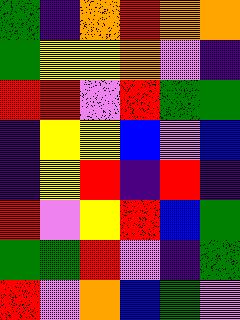[["green", "indigo", "orange", "red", "orange", "orange"], ["green", "yellow", "yellow", "orange", "violet", "indigo"], ["red", "red", "violet", "red", "green", "green"], ["indigo", "yellow", "yellow", "blue", "violet", "blue"], ["indigo", "yellow", "red", "indigo", "red", "indigo"], ["red", "violet", "yellow", "red", "blue", "green"], ["green", "green", "red", "violet", "indigo", "green"], ["red", "violet", "orange", "blue", "green", "violet"]]